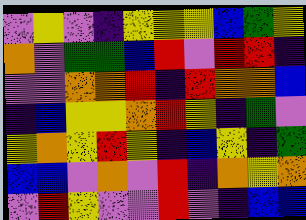[["violet", "yellow", "violet", "indigo", "yellow", "yellow", "yellow", "blue", "green", "yellow"], ["orange", "violet", "green", "green", "blue", "red", "violet", "red", "red", "indigo"], ["violet", "violet", "orange", "orange", "red", "indigo", "red", "orange", "orange", "blue"], ["indigo", "blue", "yellow", "yellow", "orange", "red", "yellow", "indigo", "green", "violet"], ["yellow", "orange", "yellow", "red", "yellow", "indigo", "blue", "yellow", "indigo", "green"], ["blue", "blue", "violet", "orange", "violet", "red", "indigo", "orange", "yellow", "orange"], ["violet", "red", "yellow", "violet", "violet", "red", "violet", "indigo", "blue", "blue"]]